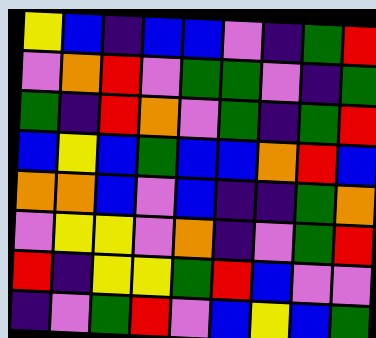[["yellow", "blue", "indigo", "blue", "blue", "violet", "indigo", "green", "red"], ["violet", "orange", "red", "violet", "green", "green", "violet", "indigo", "green"], ["green", "indigo", "red", "orange", "violet", "green", "indigo", "green", "red"], ["blue", "yellow", "blue", "green", "blue", "blue", "orange", "red", "blue"], ["orange", "orange", "blue", "violet", "blue", "indigo", "indigo", "green", "orange"], ["violet", "yellow", "yellow", "violet", "orange", "indigo", "violet", "green", "red"], ["red", "indigo", "yellow", "yellow", "green", "red", "blue", "violet", "violet"], ["indigo", "violet", "green", "red", "violet", "blue", "yellow", "blue", "green"]]